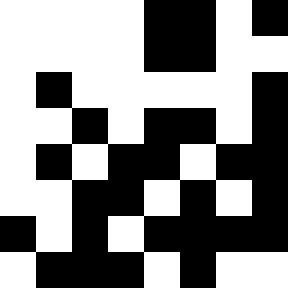[["white", "white", "white", "white", "black", "black", "white", "black"], ["white", "white", "white", "white", "black", "black", "white", "white"], ["white", "black", "white", "white", "white", "white", "white", "black"], ["white", "white", "black", "white", "black", "black", "white", "black"], ["white", "black", "white", "black", "black", "white", "black", "black"], ["white", "white", "black", "black", "white", "black", "white", "black"], ["black", "white", "black", "white", "black", "black", "black", "black"], ["white", "black", "black", "black", "white", "black", "white", "white"]]